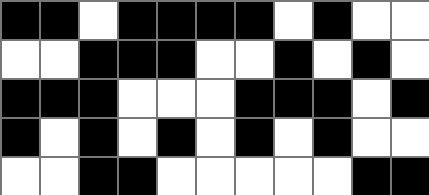[["black", "black", "white", "black", "black", "black", "black", "white", "black", "white", "white"], ["white", "white", "black", "black", "black", "white", "white", "black", "white", "black", "white"], ["black", "black", "black", "white", "white", "white", "black", "black", "black", "white", "black"], ["black", "white", "black", "white", "black", "white", "black", "white", "black", "white", "white"], ["white", "white", "black", "black", "white", "white", "white", "white", "white", "black", "black"]]